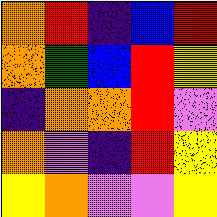[["orange", "red", "indigo", "blue", "red"], ["orange", "green", "blue", "red", "yellow"], ["indigo", "orange", "orange", "red", "violet"], ["orange", "violet", "indigo", "red", "yellow"], ["yellow", "orange", "violet", "violet", "yellow"]]